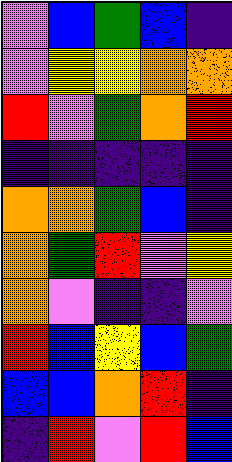[["violet", "blue", "green", "blue", "indigo"], ["violet", "yellow", "yellow", "orange", "orange"], ["red", "violet", "green", "orange", "red"], ["indigo", "indigo", "indigo", "indigo", "indigo"], ["orange", "orange", "green", "blue", "indigo"], ["orange", "green", "red", "violet", "yellow"], ["orange", "violet", "indigo", "indigo", "violet"], ["red", "blue", "yellow", "blue", "green"], ["blue", "blue", "orange", "red", "indigo"], ["indigo", "red", "violet", "red", "blue"]]